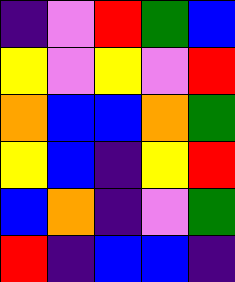[["indigo", "violet", "red", "green", "blue"], ["yellow", "violet", "yellow", "violet", "red"], ["orange", "blue", "blue", "orange", "green"], ["yellow", "blue", "indigo", "yellow", "red"], ["blue", "orange", "indigo", "violet", "green"], ["red", "indigo", "blue", "blue", "indigo"]]